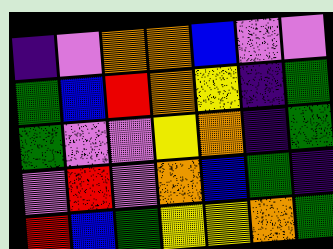[["indigo", "violet", "orange", "orange", "blue", "violet", "violet"], ["green", "blue", "red", "orange", "yellow", "indigo", "green"], ["green", "violet", "violet", "yellow", "orange", "indigo", "green"], ["violet", "red", "violet", "orange", "blue", "green", "indigo"], ["red", "blue", "green", "yellow", "yellow", "orange", "green"]]